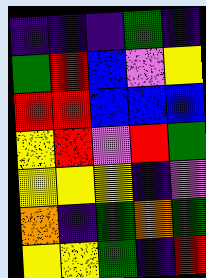[["indigo", "indigo", "indigo", "green", "indigo"], ["green", "red", "blue", "violet", "yellow"], ["red", "red", "blue", "blue", "blue"], ["yellow", "red", "violet", "red", "green"], ["yellow", "yellow", "yellow", "indigo", "violet"], ["orange", "indigo", "green", "orange", "green"], ["yellow", "yellow", "green", "indigo", "red"]]